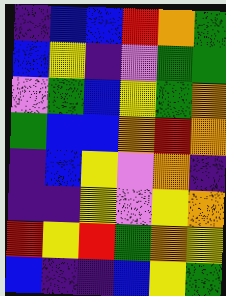[["indigo", "blue", "blue", "red", "orange", "green"], ["blue", "yellow", "indigo", "violet", "green", "green"], ["violet", "green", "blue", "yellow", "green", "orange"], ["green", "blue", "blue", "orange", "red", "orange"], ["indigo", "blue", "yellow", "violet", "orange", "indigo"], ["indigo", "indigo", "yellow", "violet", "yellow", "orange"], ["red", "yellow", "red", "green", "orange", "yellow"], ["blue", "indigo", "indigo", "blue", "yellow", "green"]]